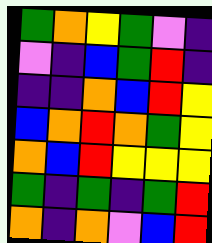[["green", "orange", "yellow", "green", "violet", "indigo"], ["violet", "indigo", "blue", "green", "red", "indigo"], ["indigo", "indigo", "orange", "blue", "red", "yellow"], ["blue", "orange", "red", "orange", "green", "yellow"], ["orange", "blue", "red", "yellow", "yellow", "yellow"], ["green", "indigo", "green", "indigo", "green", "red"], ["orange", "indigo", "orange", "violet", "blue", "red"]]